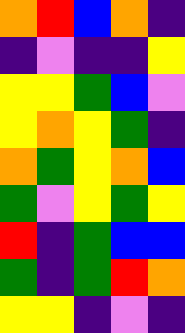[["orange", "red", "blue", "orange", "indigo"], ["indigo", "violet", "indigo", "indigo", "yellow"], ["yellow", "yellow", "green", "blue", "violet"], ["yellow", "orange", "yellow", "green", "indigo"], ["orange", "green", "yellow", "orange", "blue"], ["green", "violet", "yellow", "green", "yellow"], ["red", "indigo", "green", "blue", "blue"], ["green", "indigo", "green", "red", "orange"], ["yellow", "yellow", "indigo", "violet", "indigo"]]